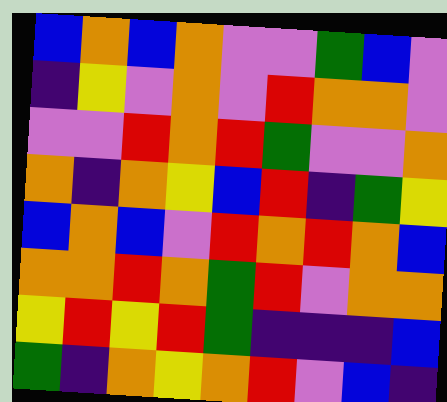[["blue", "orange", "blue", "orange", "violet", "violet", "green", "blue", "violet"], ["indigo", "yellow", "violet", "orange", "violet", "red", "orange", "orange", "violet"], ["violet", "violet", "red", "orange", "red", "green", "violet", "violet", "orange"], ["orange", "indigo", "orange", "yellow", "blue", "red", "indigo", "green", "yellow"], ["blue", "orange", "blue", "violet", "red", "orange", "red", "orange", "blue"], ["orange", "orange", "red", "orange", "green", "red", "violet", "orange", "orange"], ["yellow", "red", "yellow", "red", "green", "indigo", "indigo", "indigo", "blue"], ["green", "indigo", "orange", "yellow", "orange", "red", "violet", "blue", "indigo"]]